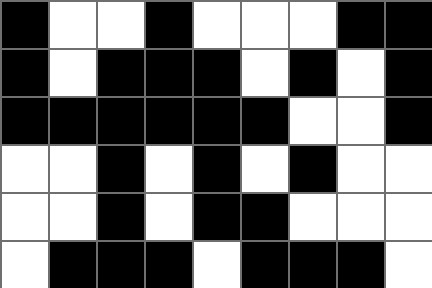[["black", "white", "white", "black", "white", "white", "white", "black", "black"], ["black", "white", "black", "black", "black", "white", "black", "white", "black"], ["black", "black", "black", "black", "black", "black", "white", "white", "black"], ["white", "white", "black", "white", "black", "white", "black", "white", "white"], ["white", "white", "black", "white", "black", "black", "white", "white", "white"], ["white", "black", "black", "black", "white", "black", "black", "black", "white"]]